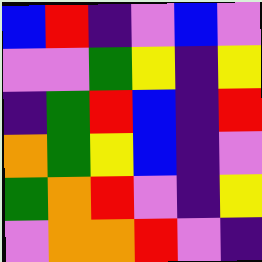[["blue", "red", "indigo", "violet", "blue", "violet"], ["violet", "violet", "green", "yellow", "indigo", "yellow"], ["indigo", "green", "red", "blue", "indigo", "red"], ["orange", "green", "yellow", "blue", "indigo", "violet"], ["green", "orange", "red", "violet", "indigo", "yellow"], ["violet", "orange", "orange", "red", "violet", "indigo"]]